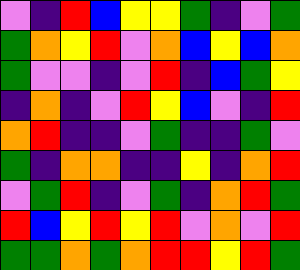[["violet", "indigo", "red", "blue", "yellow", "yellow", "green", "indigo", "violet", "green"], ["green", "orange", "yellow", "red", "violet", "orange", "blue", "yellow", "blue", "orange"], ["green", "violet", "violet", "indigo", "violet", "red", "indigo", "blue", "green", "yellow"], ["indigo", "orange", "indigo", "violet", "red", "yellow", "blue", "violet", "indigo", "red"], ["orange", "red", "indigo", "indigo", "violet", "green", "indigo", "indigo", "green", "violet"], ["green", "indigo", "orange", "orange", "indigo", "indigo", "yellow", "indigo", "orange", "red"], ["violet", "green", "red", "indigo", "violet", "green", "indigo", "orange", "red", "green"], ["red", "blue", "yellow", "red", "yellow", "red", "violet", "orange", "violet", "red"], ["green", "green", "orange", "green", "orange", "red", "red", "yellow", "red", "green"]]